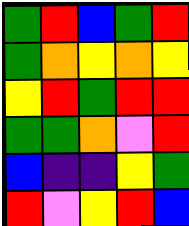[["green", "red", "blue", "green", "red"], ["green", "orange", "yellow", "orange", "yellow"], ["yellow", "red", "green", "red", "red"], ["green", "green", "orange", "violet", "red"], ["blue", "indigo", "indigo", "yellow", "green"], ["red", "violet", "yellow", "red", "blue"]]